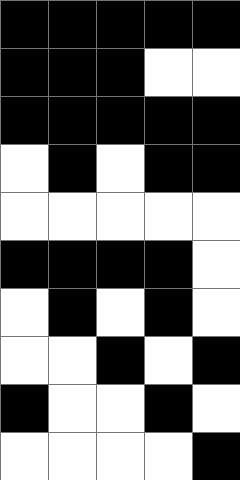[["black", "black", "black", "black", "black"], ["black", "black", "black", "white", "white"], ["black", "black", "black", "black", "black"], ["white", "black", "white", "black", "black"], ["white", "white", "white", "white", "white"], ["black", "black", "black", "black", "white"], ["white", "black", "white", "black", "white"], ["white", "white", "black", "white", "black"], ["black", "white", "white", "black", "white"], ["white", "white", "white", "white", "black"]]